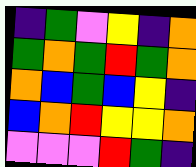[["indigo", "green", "violet", "yellow", "indigo", "orange"], ["green", "orange", "green", "red", "green", "orange"], ["orange", "blue", "green", "blue", "yellow", "indigo"], ["blue", "orange", "red", "yellow", "yellow", "orange"], ["violet", "violet", "violet", "red", "green", "indigo"]]